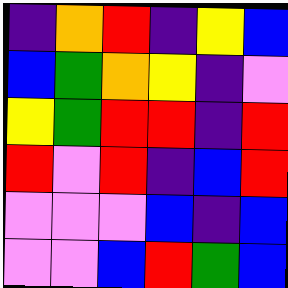[["indigo", "orange", "red", "indigo", "yellow", "blue"], ["blue", "green", "orange", "yellow", "indigo", "violet"], ["yellow", "green", "red", "red", "indigo", "red"], ["red", "violet", "red", "indigo", "blue", "red"], ["violet", "violet", "violet", "blue", "indigo", "blue"], ["violet", "violet", "blue", "red", "green", "blue"]]